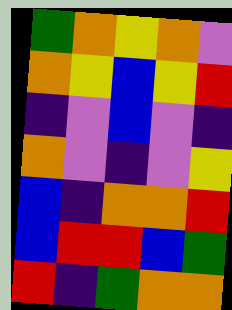[["green", "orange", "yellow", "orange", "violet"], ["orange", "yellow", "blue", "yellow", "red"], ["indigo", "violet", "blue", "violet", "indigo"], ["orange", "violet", "indigo", "violet", "yellow"], ["blue", "indigo", "orange", "orange", "red"], ["blue", "red", "red", "blue", "green"], ["red", "indigo", "green", "orange", "orange"]]